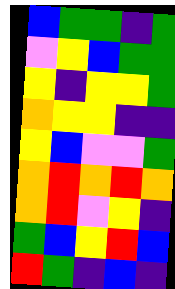[["blue", "green", "green", "indigo", "green"], ["violet", "yellow", "blue", "green", "green"], ["yellow", "indigo", "yellow", "yellow", "green"], ["orange", "yellow", "yellow", "indigo", "indigo"], ["yellow", "blue", "violet", "violet", "green"], ["orange", "red", "orange", "red", "orange"], ["orange", "red", "violet", "yellow", "indigo"], ["green", "blue", "yellow", "red", "blue"], ["red", "green", "indigo", "blue", "indigo"]]